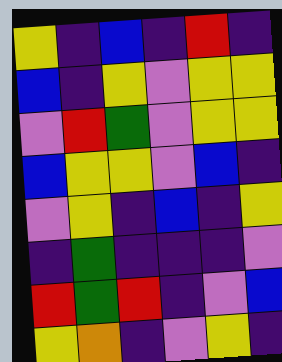[["yellow", "indigo", "blue", "indigo", "red", "indigo"], ["blue", "indigo", "yellow", "violet", "yellow", "yellow"], ["violet", "red", "green", "violet", "yellow", "yellow"], ["blue", "yellow", "yellow", "violet", "blue", "indigo"], ["violet", "yellow", "indigo", "blue", "indigo", "yellow"], ["indigo", "green", "indigo", "indigo", "indigo", "violet"], ["red", "green", "red", "indigo", "violet", "blue"], ["yellow", "orange", "indigo", "violet", "yellow", "indigo"]]